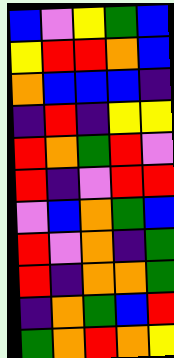[["blue", "violet", "yellow", "green", "blue"], ["yellow", "red", "red", "orange", "blue"], ["orange", "blue", "blue", "blue", "indigo"], ["indigo", "red", "indigo", "yellow", "yellow"], ["red", "orange", "green", "red", "violet"], ["red", "indigo", "violet", "red", "red"], ["violet", "blue", "orange", "green", "blue"], ["red", "violet", "orange", "indigo", "green"], ["red", "indigo", "orange", "orange", "green"], ["indigo", "orange", "green", "blue", "red"], ["green", "orange", "red", "orange", "yellow"]]